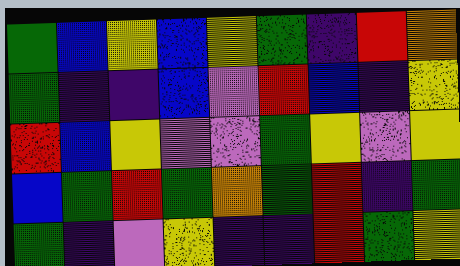[["green", "blue", "yellow", "blue", "yellow", "green", "indigo", "red", "orange"], ["green", "indigo", "indigo", "blue", "violet", "red", "blue", "indigo", "yellow"], ["red", "blue", "yellow", "violet", "violet", "green", "yellow", "violet", "yellow"], ["blue", "green", "red", "green", "orange", "green", "red", "indigo", "green"], ["green", "indigo", "violet", "yellow", "indigo", "indigo", "red", "green", "yellow"]]